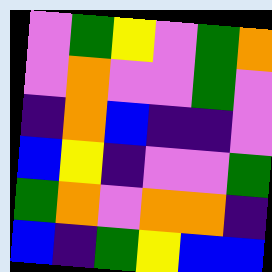[["violet", "green", "yellow", "violet", "green", "orange"], ["violet", "orange", "violet", "violet", "green", "violet"], ["indigo", "orange", "blue", "indigo", "indigo", "violet"], ["blue", "yellow", "indigo", "violet", "violet", "green"], ["green", "orange", "violet", "orange", "orange", "indigo"], ["blue", "indigo", "green", "yellow", "blue", "blue"]]